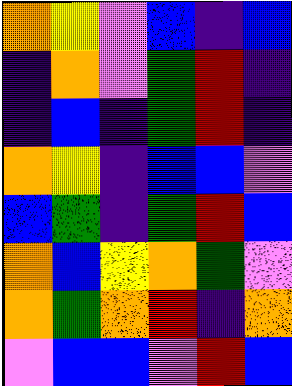[["orange", "yellow", "violet", "blue", "indigo", "blue"], ["indigo", "orange", "violet", "green", "red", "indigo"], ["indigo", "blue", "indigo", "green", "red", "indigo"], ["orange", "yellow", "indigo", "blue", "blue", "violet"], ["blue", "green", "indigo", "green", "red", "blue"], ["orange", "blue", "yellow", "orange", "green", "violet"], ["orange", "green", "orange", "red", "indigo", "orange"], ["violet", "blue", "blue", "violet", "red", "blue"]]